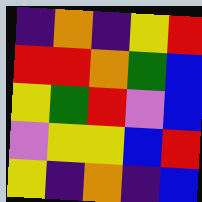[["indigo", "orange", "indigo", "yellow", "red"], ["red", "red", "orange", "green", "blue"], ["yellow", "green", "red", "violet", "blue"], ["violet", "yellow", "yellow", "blue", "red"], ["yellow", "indigo", "orange", "indigo", "blue"]]